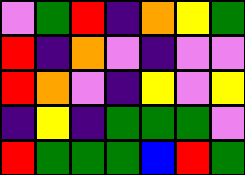[["violet", "green", "red", "indigo", "orange", "yellow", "green"], ["red", "indigo", "orange", "violet", "indigo", "violet", "violet"], ["red", "orange", "violet", "indigo", "yellow", "violet", "yellow"], ["indigo", "yellow", "indigo", "green", "green", "green", "violet"], ["red", "green", "green", "green", "blue", "red", "green"]]